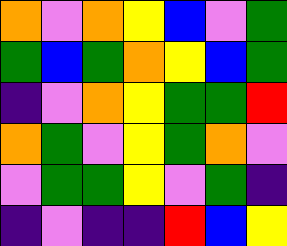[["orange", "violet", "orange", "yellow", "blue", "violet", "green"], ["green", "blue", "green", "orange", "yellow", "blue", "green"], ["indigo", "violet", "orange", "yellow", "green", "green", "red"], ["orange", "green", "violet", "yellow", "green", "orange", "violet"], ["violet", "green", "green", "yellow", "violet", "green", "indigo"], ["indigo", "violet", "indigo", "indigo", "red", "blue", "yellow"]]